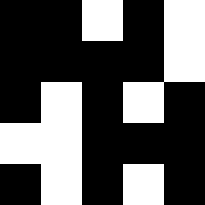[["black", "black", "white", "black", "white"], ["black", "black", "black", "black", "white"], ["black", "white", "black", "white", "black"], ["white", "white", "black", "black", "black"], ["black", "white", "black", "white", "black"]]